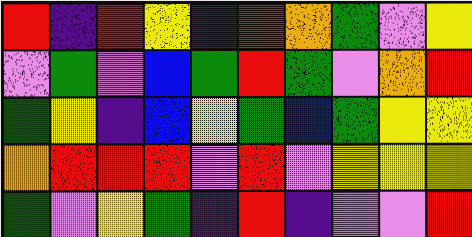[["red", "indigo", "red", "yellow", "indigo", "red", "orange", "green", "violet", "yellow"], ["violet", "green", "violet", "blue", "green", "red", "green", "violet", "orange", "red"], ["green", "yellow", "indigo", "blue", "yellow", "green", "blue", "green", "yellow", "yellow"], ["orange", "red", "red", "red", "violet", "red", "violet", "yellow", "yellow", "yellow"], ["green", "violet", "yellow", "green", "indigo", "red", "indigo", "violet", "violet", "red"]]